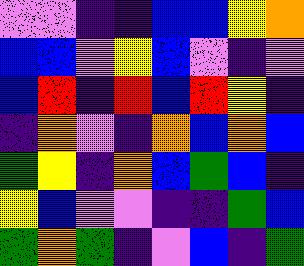[["violet", "violet", "indigo", "indigo", "blue", "blue", "yellow", "orange"], ["blue", "blue", "violet", "yellow", "blue", "violet", "indigo", "violet"], ["blue", "red", "indigo", "red", "blue", "red", "yellow", "indigo"], ["indigo", "orange", "violet", "indigo", "orange", "blue", "orange", "blue"], ["green", "yellow", "indigo", "orange", "blue", "green", "blue", "indigo"], ["yellow", "blue", "violet", "violet", "indigo", "indigo", "green", "blue"], ["green", "orange", "green", "indigo", "violet", "blue", "indigo", "green"]]